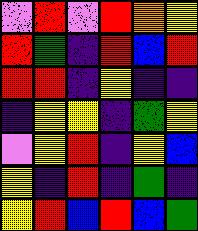[["violet", "red", "violet", "red", "orange", "yellow"], ["red", "green", "indigo", "red", "blue", "red"], ["red", "red", "indigo", "yellow", "indigo", "indigo"], ["indigo", "yellow", "yellow", "indigo", "green", "yellow"], ["violet", "yellow", "red", "indigo", "yellow", "blue"], ["yellow", "indigo", "red", "indigo", "green", "indigo"], ["yellow", "red", "blue", "red", "blue", "green"]]